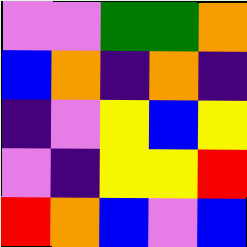[["violet", "violet", "green", "green", "orange"], ["blue", "orange", "indigo", "orange", "indigo"], ["indigo", "violet", "yellow", "blue", "yellow"], ["violet", "indigo", "yellow", "yellow", "red"], ["red", "orange", "blue", "violet", "blue"]]